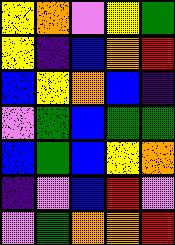[["yellow", "orange", "violet", "yellow", "green"], ["yellow", "indigo", "blue", "orange", "red"], ["blue", "yellow", "orange", "blue", "indigo"], ["violet", "green", "blue", "green", "green"], ["blue", "green", "blue", "yellow", "orange"], ["indigo", "violet", "blue", "red", "violet"], ["violet", "green", "orange", "orange", "red"]]